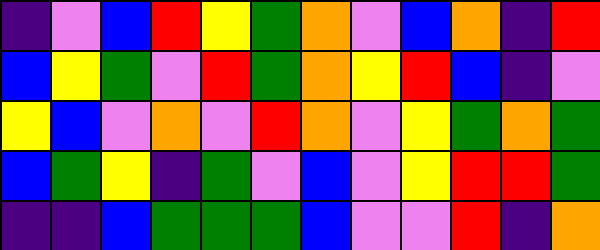[["indigo", "violet", "blue", "red", "yellow", "green", "orange", "violet", "blue", "orange", "indigo", "red"], ["blue", "yellow", "green", "violet", "red", "green", "orange", "yellow", "red", "blue", "indigo", "violet"], ["yellow", "blue", "violet", "orange", "violet", "red", "orange", "violet", "yellow", "green", "orange", "green"], ["blue", "green", "yellow", "indigo", "green", "violet", "blue", "violet", "yellow", "red", "red", "green"], ["indigo", "indigo", "blue", "green", "green", "green", "blue", "violet", "violet", "red", "indigo", "orange"]]